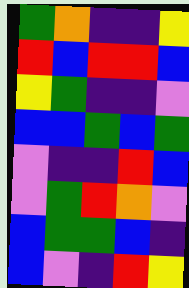[["green", "orange", "indigo", "indigo", "yellow"], ["red", "blue", "red", "red", "blue"], ["yellow", "green", "indigo", "indigo", "violet"], ["blue", "blue", "green", "blue", "green"], ["violet", "indigo", "indigo", "red", "blue"], ["violet", "green", "red", "orange", "violet"], ["blue", "green", "green", "blue", "indigo"], ["blue", "violet", "indigo", "red", "yellow"]]